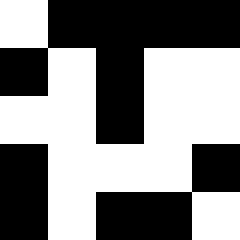[["white", "black", "black", "black", "black"], ["black", "white", "black", "white", "white"], ["white", "white", "black", "white", "white"], ["black", "white", "white", "white", "black"], ["black", "white", "black", "black", "white"]]